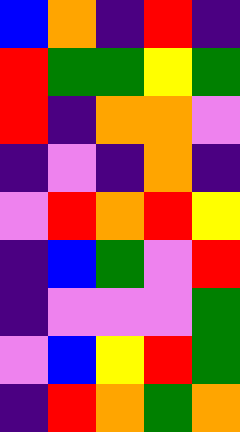[["blue", "orange", "indigo", "red", "indigo"], ["red", "green", "green", "yellow", "green"], ["red", "indigo", "orange", "orange", "violet"], ["indigo", "violet", "indigo", "orange", "indigo"], ["violet", "red", "orange", "red", "yellow"], ["indigo", "blue", "green", "violet", "red"], ["indigo", "violet", "violet", "violet", "green"], ["violet", "blue", "yellow", "red", "green"], ["indigo", "red", "orange", "green", "orange"]]